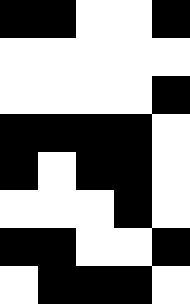[["black", "black", "white", "white", "black"], ["white", "white", "white", "white", "white"], ["white", "white", "white", "white", "black"], ["black", "black", "black", "black", "white"], ["black", "white", "black", "black", "white"], ["white", "white", "white", "black", "white"], ["black", "black", "white", "white", "black"], ["white", "black", "black", "black", "white"]]